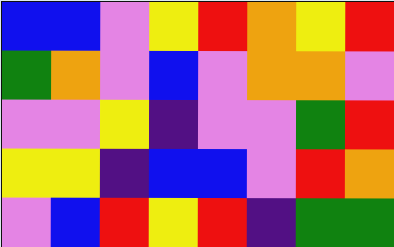[["blue", "blue", "violet", "yellow", "red", "orange", "yellow", "red"], ["green", "orange", "violet", "blue", "violet", "orange", "orange", "violet"], ["violet", "violet", "yellow", "indigo", "violet", "violet", "green", "red"], ["yellow", "yellow", "indigo", "blue", "blue", "violet", "red", "orange"], ["violet", "blue", "red", "yellow", "red", "indigo", "green", "green"]]